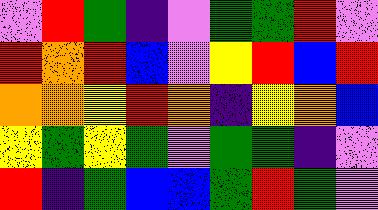[["violet", "red", "green", "indigo", "violet", "green", "green", "red", "violet"], ["red", "orange", "red", "blue", "violet", "yellow", "red", "blue", "red"], ["orange", "orange", "yellow", "red", "orange", "indigo", "yellow", "orange", "blue"], ["yellow", "green", "yellow", "green", "violet", "green", "green", "indigo", "violet"], ["red", "indigo", "green", "blue", "blue", "green", "red", "green", "violet"]]